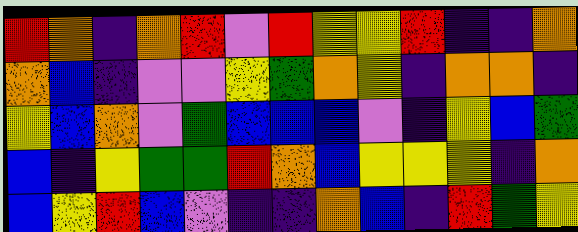[["red", "orange", "indigo", "orange", "red", "violet", "red", "yellow", "yellow", "red", "indigo", "indigo", "orange"], ["orange", "blue", "indigo", "violet", "violet", "yellow", "green", "orange", "yellow", "indigo", "orange", "orange", "indigo"], ["yellow", "blue", "orange", "violet", "green", "blue", "blue", "blue", "violet", "indigo", "yellow", "blue", "green"], ["blue", "indigo", "yellow", "green", "green", "red", "orange", "blue", "yellow", "yellow", "yellow", "indigo", "orange"], ["blue", "yellow", "red", "blue", "violet", "indigo", "indigo", "orange", "blue", "indigo", "red", "green", "yellow"]]